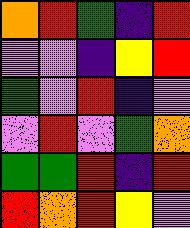[["orange", "red", "green", "indigo", "red"], ["violet", "violet", "indigo", "yellow", "red"], ["green", "violet", "red", "indigo", "violet"], ["violet", "red", "violet", "green", "orange"], ["green", "green", "red", "indigo", "red"], ["red", "orange", "red", "yellow", "violet"]]